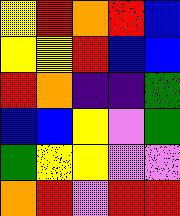[["yellow", "red", "orange", "red", "blue"], ["yellow", "yellow", "red", "blue", "blue"], ["red", "orange", "indigo", "indigo", "green"], ["blue", "blue", "yellow", "violet", "green"], ["green", "yellow", "yellow", "violet", "violet"], ["orange", "red", "violet", "red", "red"]]